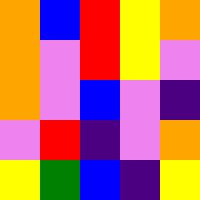[["orange", "blue", "red", "yellow", "orange"], ["orange", "violet", "red", "yellow", "violet"], ["orange", "violet", "blue", "violet", "indigo"], ["violet", "red", "indigo", "violet", "orange"], ["yellow", "green", "blue", "indigo", "yellow"]]